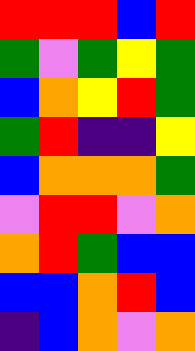[["red", "red", "red", "blue", "red"], ["green", "violet", "green", "yellow", "green"], ["blue", "orange", "yellow", "red", "green"], ["green", "red", "indigo", "indigo", "yellow"], ["blue", "orange", "orange", "orange", "green"], ["violet", "red", "red", "violet", "orange"], ["orange", "red", "green", "blue", "blue"], ["blue", "blue", "orange", "red", "blue"], ["indigo", "blue", "orange", "violet", "orange"]]